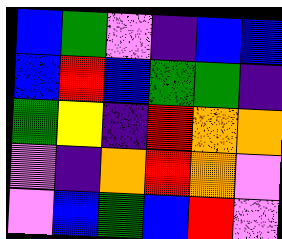[["blue", "green", "violet", "indigo", "blue", "blue"], ["blue", "red", "blue", "green", "green", "indigo"], ["green", "yellow", "indigo", "red", "orange", "orange"], ["violet", "indigo", "orange", "red", "orange", "violet"], ["violet", "blue", "green", "blue", "red", "violet"]]